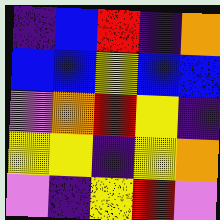[["indigo", "blue", "red", "indigo", "orange"], ["blue", "blue", "yellow", "blue", "blue"], ["violet", "orange", "red", "yellow", "indigo"], ["yellow", "yellow", "indigo", "yellow", "orange"], ["violet", "indigo", "yellow", "red", "violet"]]